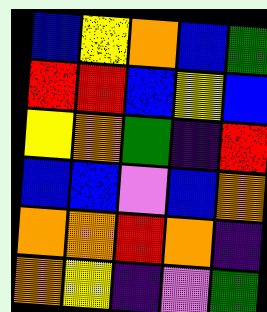[["blue", "yellow", "orange", "blue", "green"], ["red", "red", "blue", "yellow", "blue"], ["yellow", "orange", "green", "indigo", "red"], ["blue", "blue", "violet", "blue", "orange"], ["orange", "orange", "red", "orange", "indigo"], ["orange", "yellow", "indigo", "violet", "green"]]